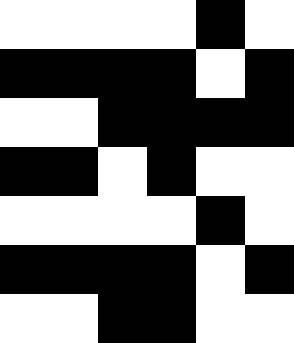[["white", "white", "white", "white", "black", "white"], ["black", "black", "black", "black", "white", "black"], ["white", "white", "black", "black", "black", "black"], ["black", "black", "white", "black", "white", "white"], ["white", "white", "white", "white", "black", "white"], ["black", "black", "black", "black", "white", "black"], ["white", "white", "black", "black", "white", "white"]]